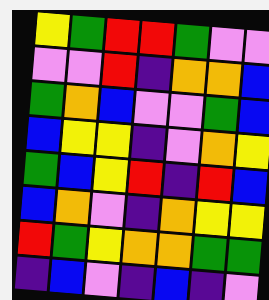[["yellow", "green", "red", "red", "green", "violet", "violet"], ["violet", "violet", "red", "indigo", "orange", "orange", "blue"], ["green", "orange", "blue", "violet", "violet", "green", "blue"], ["blue", "yellow", "yellow", "indigo", "violet", "orange", "yellow"], ["green", "blue", "yellow", "red", "indigo", "red", "blue"], ["blue", "orange", "violet", "indigo", "orange", "yellow", "yellow"], ["red", "green", "yellow", "orange", "orange", "green", "green"], ["indigo", "blue", "violet", "indigo", "blue", "indigo", "violet"]]